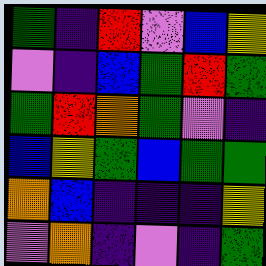[["green", "indigo", "red", "violet", "blue", "yellow"], ["violet", "indigo", "blue", "green", "red", "green"], ["green", "red", "orange", "green", "violet", "indigo"], ["blue", "yellow", "green", "blue", "green", "green"], ["orange", "blue", "indigo", "indigo", "indigo", "yellow"], ["violet", "orange", "indigo", "violet", "indigo", "green"]]